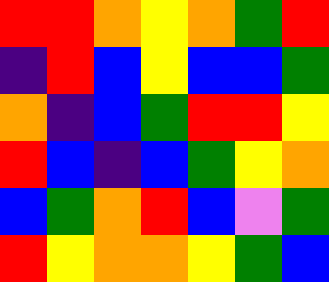[["red", "red", "orange", "yellow", "orange", "green", "red"], ["indigo", "red", "blue", "yellow", "blue", "blue", "green"], ["orange", "indigo", "blue", "green", "red", "red", "yellow"], ["red", "blue", "indigo", "blue", "green", "yellow", "orange"], ["blue", "green", "orange", "red", "blue", "violet", "green"], ["red", "yellow", "orange", "orange", "yellow", "green", "blue"]]